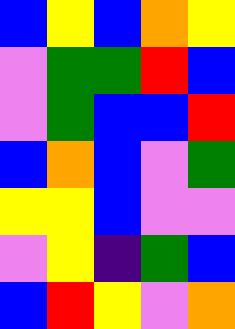[["blue", "yellow", "blue", "orange", "yellow"], ["violet", "green", "green", "red", "blue"], ["violet", "green", "blue", "blue", "red"], ["blue", "orange", "blue", "violet", "green"], ["yellow", "yellow", "blue", "violet", "violet"], ["violet", "yellow", "indigo", "green", "blue"], ["blue", "red", "yellow", "violet", "orange"]]